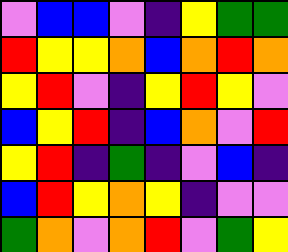[["violet", "blue", "blue", "violet", "indigo", "yellow", "green", "green"], ["red", "yellow", "yellow", "orange", "blue", "orange", "red", "orange"], ["yellow", "red", "violet", "indigo", "yellow", "red", "yellow", "violet"], ["blue", "yellow", "red", "indigo", "blue", "orange", "violet", "red"], ["yellow", "red", "indigo", "green", "indigo", "violet", "blue", "indigo"], ["blue", "red", "yellow", "orange", "yellow", "indigo", "violet", "violet"], ["green", "orange", "violet", "orange", "red", "violet", "green", "yellow"]]